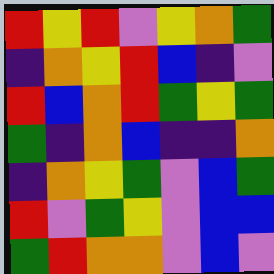[["red", "yellow", "red", "violet", "yellow", "orange", "green"], ["indigo", "orange", "yellow", "red", "blue", "indigo", "violet"], ["red", "blue", "orange", "red", "green", "yellow", "green"], ["green", "indigo", "orange", "blue", "indigo", "indigo", "orange"], ["indigo", "orange", "yellow", "green", "violet", "blue", "green"], ["red", "violet", "green", "yellow", "violet", "blue", "blue"], ["green", "red", "orange", "orange", "violet", "blue", "violet"]]